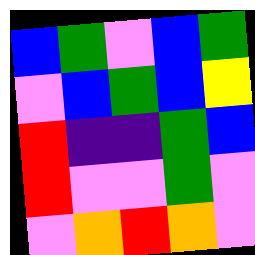[["blue", "green", "violet", "blue", "green"], ["violet", "blue", "green", "blue", "yellow"], ["red", "indigo", "indigo", "green", "blue"], ["red", "violet", "violet", "green", "violet"], ["violet", "orange", "red", "orange", "violet"]]